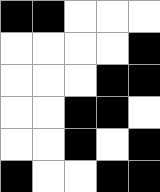[["black", "black", "white", "white", "white"], ["white", "white", "white", "white", "black"], ["white", "white", "white", "black", "black"], ["white", "white", "black", "black", "white"], ["white", "white", "black", "white", "black"], ["black", "white", "white", "black", "black"]]